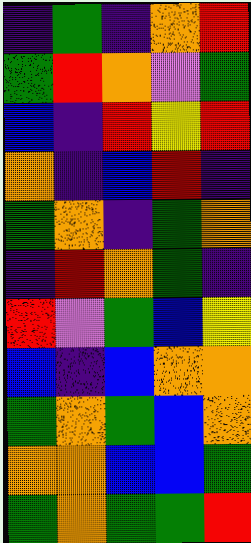[["indigo", "green", "indigo", "orange", "red"], ["green", "red", "orange", "violet", "green"], ["blue", "indigo", "red", "yellow", "red"], ["orange", "indigo", "blue", "red", "indigo"], ["green", "orange", "indigo", "green", "orange"], ["indigo", "red", "orange", "green", "indigo"], ["red", "violet", "green", "blue", "yellow"], ["blue", "indigo", "blue", "orange", "orange"], ["green", "orange", "green", "blue", "orange"], ["orange", "orange", "blue", "blue", "green"], ["green", "orange", "green", "green", "red"]]